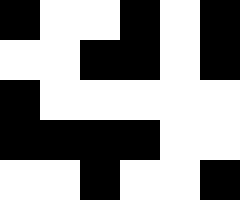[["black", "white", "white", "black", "white", "black"], ["white", "white", "black", "black", "white", "black"], ["black", "white", "white", "white", "white", "white"], ["black", "black", "black", "black", "white", "white"], ["white", "white", "black", "white", "white", "black"]]